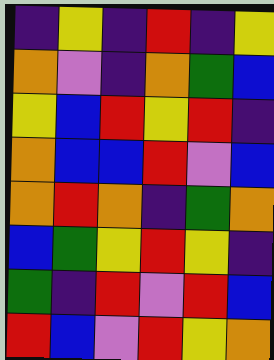[["indigo", "yellow", "indigo", "red", "indigo", "yellow"], ["orange", "violet", "indigo", "orange", "green", "blue"], ["yellow", "blue", "red", "yellow", "red", "indigo"], ["orange", "blue", "blue", "red", "violet", "blue"], ["orange", "red", "orange", "indigo", "green", "orange"], ["blue", "green", "yellow", "red", "yellow", "indigo"], ["green", "indigo", "red", "violet", "red", "blue"], ["red", "blue", "violet", "red", "yellow", "orange"]]